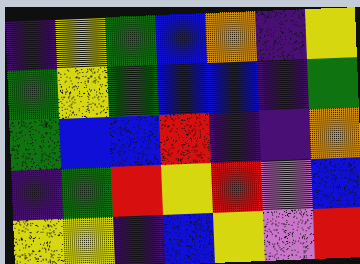[["indigo", "yellow", "green", "blue", "orange", "indigo", "yellow"], ["green", "yellow", "green", "blue", "blue", "indigo", "green"], ["green", "blue", "blue", "red", "indigo", "indigo", "orange"], ["indigo", "green", "red", "yellow", "red", "violet", "blue"], ["yellow", "yellow", "indigo", "blue", "yellow", "violet", "red"]]